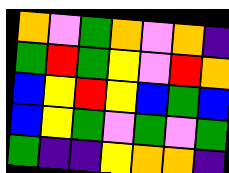[["orange", "violet", "green", "orange", "violet", "orange", "indigo"], ["green", "red", "green", "yellow", "violet", "red", "orange"], ["blue", "yellow", "red", "yellow", "blue", "green", "blue"], ["blue", "yellow", "green", "violet", "green", "violet", "green"], ["green", "indigo", "indigo", "yellow", "orange", "orange", "indigo"]]